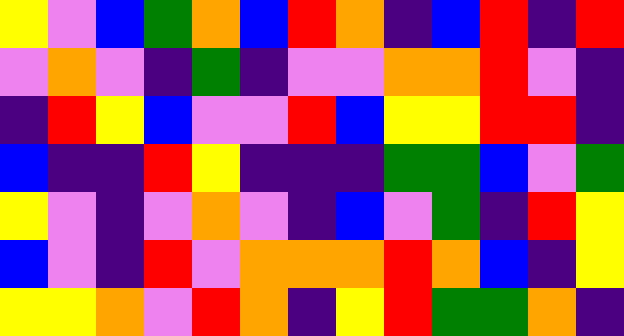[["yellow", "violet", "blue", "green", "orange", "blue", "red", "orange", "indigo", "blue", "red", "indigo", "red"], ["violet", "orange", "violet", "indigo", "green", "indigo", "violet", "violet", "orange", "orange", "red", "violet", "indigo"], ["indigo", "red", "yellow", "blue", "violet", "violet", "red", "blue", "yellow", "yellow", "red", "red", "indigo"], ["blue", "indigo", "indigo", "red", "yellow", "indigo", "indigo", "indigo", "green", "green", "blue", "violet", "green"], ["yellow", "violet", "indigo", "violet", "orange", "violet", "indigo", "blue", "violet", "green", "indigo", "red", "yellow"], ["blue", "violet", "indigo", "red", "violet", "orange", "orange", "orange", "red", "orange", "blue", "indigo", "yellow"], ["yellow", "yellow", "orange", "violet", "red", "orange", "indigo", "yellow", "red", "green", "green", "orange", "indigo"]]